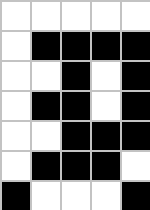[["white", "white", "white", "white", "white"], ["white", "black", "black", "black", "black"], ["white", "white", "black", "white", "black"], ["white", "black", "black", "white", "black"], ["white", "white", "black", "black", "black"], ["white", "black", "black", "black", "white"], ["black", "white", "white", "white", "black"]]